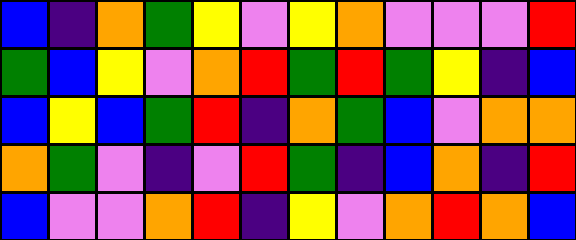[["blue", "indigo", "orange", "green", "yellow", "violet", "yellow", "orange", "violet", "violet", "violet", "red"], ["green", "blue", "yellow", "violet", "orange", "red", "green", "red", "green", "yellow", "indigo", "blue"], ["blue", "yellow", "blue", "green", "red", "indigo", "orange", "green", "blue", "violet", "orange", "orange"], ["orange", "green", "violet", "indigo", "violet", "red", "green", "indigo", "blue", "orange", "indigo", "red"], ["blue", "violet", "violet", "orange", "red", "indigo", "yellow", "violet", "orange", "red", "orange", "blue"]]